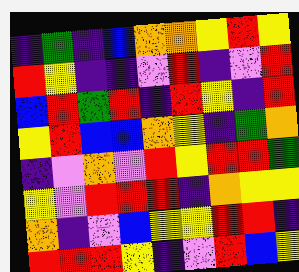[["indigo", "green", "indigo", "blue", "orange", "orange", "yellow", "red", "yellow"], ["red", "yellow", "indigo", "indigo", "violet", "red", "indigo", "violet", "red"], ["blue", "red", "green", "red", "indigo", "red", "yellow", "indigo", "red"], ["yellow", "red", "blue", "blue", "orange", "yellow", "indigo", "green", "orange"], ["indigo", "violet", "orange", "violet", "red", "yellow", "red", "red", "green"], ["yellow", "violet", "red", "red", "red", "indigo", "orange", "yellow", "yellow"], ["orange", "indigo", "violet", "blue", "yellow", "yellow", "red", "red", "indigo"], ["red", "red", "red", "yellow", "indigo", "violet", "red", "blue", "yellow"]]